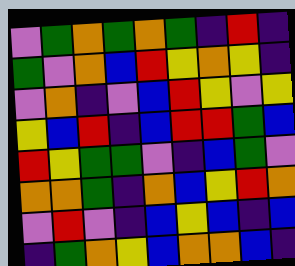[["violet", "green", "orange", "green", "orange", "green", "indigo", "red", "indigo"], ["green", "violet", "orange", "blue", "red", "yellow", "orange", "yellow", "indigo"], ["violet", "orange", "indigo", "violet", "blue", "red", "yellow", "violet", "yellow"], ["yellow", "blue", "red", "indigo", "blue", "red", "red", "green", "blue"], ["red", "yellow", "green", "green", "violet", "indigo", "blue", "green", "violet"], ["orange", "orange", "green", "indigo", "orange", "blue", "yellow", "red", "orange"], ["violet", "red", "violet", "indigo", "blue", "yellow", "blue", "indigo", "blue"], ["indigo", "green", "orange", "yellow", "blue", "orange", "orange", "blue", "indigo"]]